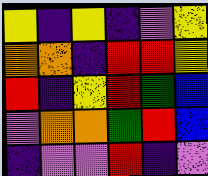[["yellow", "indigo", "yellow", "indigo", "violet", "yellow"], ["orange", "orange", "indigo", "red", "red", "yellow"], ["red", "indigo", "yellow", "red", "green", "blue"], ["violet", "orange", "orange", "green", "red", "blue"], ["indigo", "violet", "violet", "red", "indigo", "violet"]]